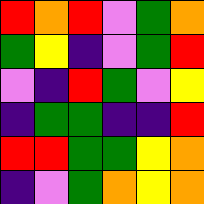[["red", "orange", "red", "violet", "green", "orange"], ["green", "yellow", "indigo", "violet", "green", "red"], ["violet", "indigo", "red", "green", "violet", "yellow"], ["indigo", "green", "green", "indigo", "indigo", "red"], ["red", "red", "green", "green", "yellow", "orange"], ["indigo", "violet", "green", "orange", "yellow", "orange"]]